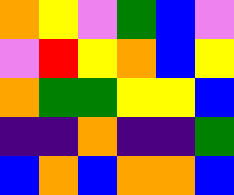[["orange", "yellow", "violet", "green", "blue", "violet"], ["violet", "red", "yellow", "orange", "blue", "yellow"], ["orange", "green", "green", "yellow", "yellow", "blue"], ["indigo", "indigo", "orange", "indigo", "indigo", "green"], ["blue", "orange", "blue", "orange", "orange", "blue"]]